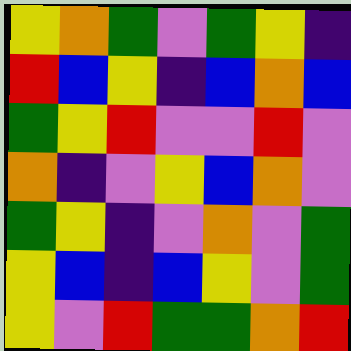[["yellow", "orange", "green", "violet", "green", "yellow", "indigo"], ["red", "blue", "yellow", "indigo", "blue", "orange", "blue"], ["green", "yellow", "red", "violet", "violet", "red", "violet"], ["orange", "indigo", "violet", "yellow", "blue", "orange", "violet"], ["green", "yellow", "indigo", "violet", "orange", "violet", "green"], ["yellow", "blue", "indigo", "blue", "yellow", "violet", "green"], ["yellow", "violet", "red", "green", "green", "orange", "red"]]